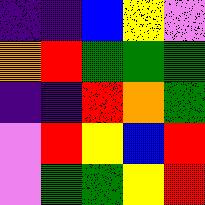[["indigo", "indigo", "blue", "yellow", "violet"], ["orange", "red", "green", "green", "green"], ["indigo", "indigo", "red", "orange", "green"], ["violet", "red", "yellow", "blue", "red"], ["violet", "green", "green", "yellow", "red"]]